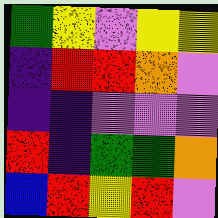[["green", "yellow", "violet", "yellow", "yellow"], ["indigo", "red", "red", "orange", "violet"], ["indigo", "indigo", "violet", "violet", "violet"], ["red", "indigo", "green", "green", "orange"], ["blue", "red", "yellow", "red", "violet"]]